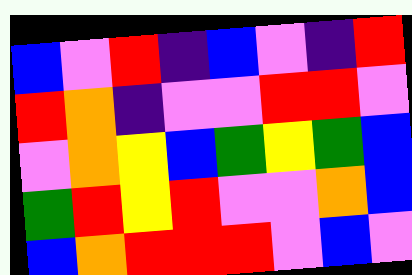[["blue", "violet", "red", "indigo", "blue", "violet", "indigo", "red"], ["red", "orange", "indigo", "violet", "violet", "red", "red", "violet"], ["violet", "orange", "yellow", "blue", "green", "yellow", "green", "blue"], ["green", "red", "yellow", "red", "violet", "violet", "orange", "blue"], ["blue", "orange", "red", "red", "red", "violet", "blue", "violet"]]